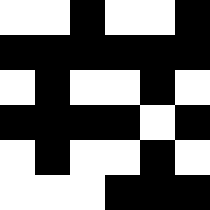[["white", "white", "black", "white", "white", "black"], ["black", "black", "black", "black", "black", "black"], ["white", "black", "white", "white", "black", "white"], ["black", "black", "black", "black", "white", "black"], ["white", "black", "white", "white", "black", "white"], ["white", "white", "white", "black", "black", "black"]]